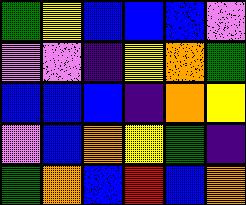[["green", "yellow", "blue", "blue", "blue", "violet"], ["violet", "violet", "indigo", "yellow", "orange", "green"], ["blue", "blue", "blue", "indigo", "orange", "yellow"], ["violet", "blue", "orange", "yellow", "green", "indigo"], ["green", "orange", "blue", "red", "blue", "orange"]]